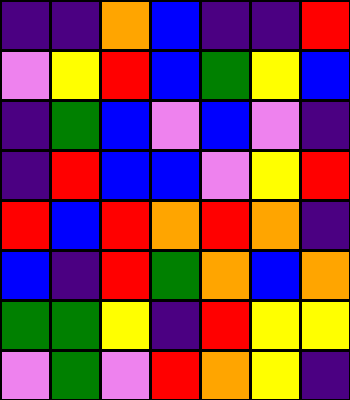[["indigo", "indigo", "orange", "blue", "indigo", "indigo", "red"], ["violet", "yellow", "red", "blue", "green", "yellow", "blue"], ["indigo", "green", "blue", "violet", "blue", "violet", "indigo"], ["indigo", "red", "blue", "blue", "violet", "yellow", "red"], ["red", "blue", "red", "orange", "red", "orange", "indigo"], ["blue", "indigo", "red", "green", "orange", "blue", "orange"], ["green", "green", "yellow", "indigo", "red", "yellow", "yellow"], ["violet", "green", "violet", "red", "orange", "yellow", "indigo"]]